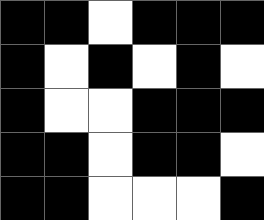[["black", "black", "white", "black", "black", "black"], ["black", "white", "black", "white", "black", "white"], ["black", "white", "white", "black", "black", "black"], ["black", "black", "white", "black", "black", "white"], ["black", "black", "white", "white", "white", "black"]]